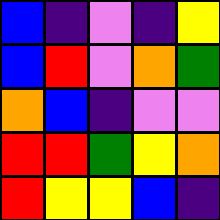[["blue", "indigo", "violet", "indigo", "yellow"], ["blue", "red", "violet", "orange", "green"], ["orange", "blue", "indigo", "violet", "violet"], ["red", "red", "green", "yellow", "orange"], ["red", "yellow", "yellow", "blue", "indigo"]]